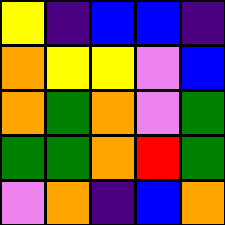[["yellow", "indigo", "blue", "blue", "indigo"], ["orange", "yellow", "yellow", "violet", "blue"], ["orange", "green", "orange", "violet", "green"], ["green", "green", "orange", "red", "green"], ["violet", "orange", "indigo", "blue", "orange"]]